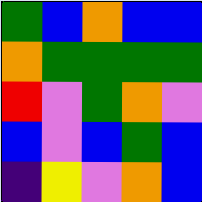[["green", "blue", "orange", "blue", "blue"], ["orange", "green", "green", "green", "green"], ["red", "violet", "green", "orange", "violet"], ["blue", "violet", "blue", "green", "blue"], ["indigo", "yellow", "violet", "orange", "blue"]]